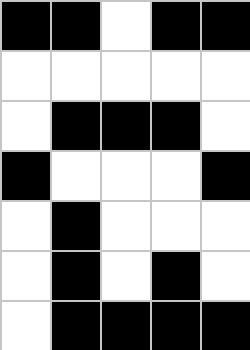[["black", "black", "white", "black", "black"], ["white", "white", "white", "white", "white"], ["white", "black", "black", "black", "white"], ["black", "white", "white", "white", "black"], ["white", "black", "white", "white", "white"], ["white", "black", "white", "black", "white"], ["white", "black", "black", "black", "black"]]